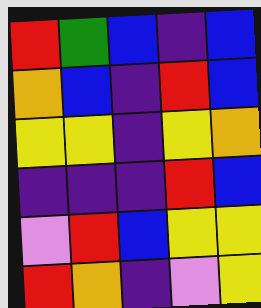[["red", "green", "blue", "indigo", "blue"], ["orange", "blue", "indigo", "red", "blue"], ["yellow", "yellow", "indigo", "yellow", "orange"], ["indigo", "indigo", "indigo", "red", "blue"], ["violet", "red", "blue", "yellow", "yellow"], ["red", "orange", "indigo", "violet", "yellow"]]